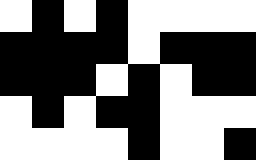[["white", "black", "white", "black", "white", "white", "white", "white"], ["black", "black", "black", "black", "white", "black", "black", "black"], ["black", "black", "black", "white", "black", "white", "black", "black"], ["white", "black", "white", "black", "black", "white", "white", "white"], ["white", "white", "white", "white", "black", "white", "white", "black"]]